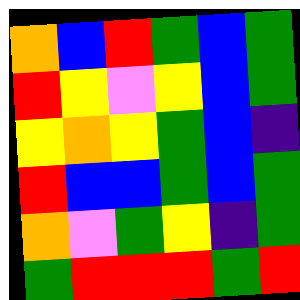[["orange", "blue", "red", "green", "blue", "green"], ["red", "yellow", "violet", "yellow", "blue", "green"], ["yellow", "orange", "yellow", "green", "blue", "indigo"], ["red", "blue", "blue", "green", "blue", "green"], ["orange", "violet", "green", "yellow", "indigo", "green"], ["green", "red", "red", "red", "green", "red"]]